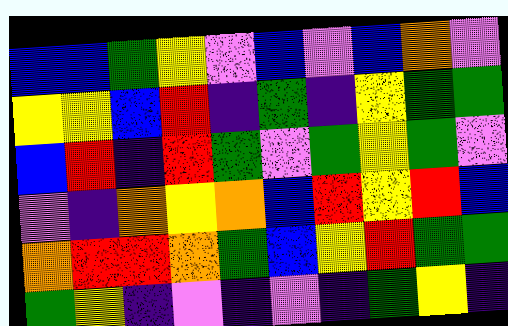[["blue", "blue", "green", "yellow", "violet", "blue", "violet", "blue", "orange", "violet"], ["yellow", "yellow", "blue", "red", "indigo", "green", "indigo", "yellow", "green", "green"], ["blue", "red", "indigo", "red", "green", "violet", "green", "yellow", "green", "violet"], ["violet", "indigo", "orange", "yellow", "orange", "blue", "red", "yellow", "red", "blue"], ["orange", "red", "red", "orange", "green", "blue", "yellow", "red", "green", "green"], ["green", "yellow", "indigo", "violet", "indigo", "violet", "indigo", "green", "yellow", "indigo"]]